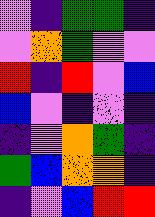[["violet", "indigo", "green", "green", "indigo"], ["violet", "orange", "green", "violet", "violet"], ["red", "indigo", "red", "violet", "blue"], ["blue", "violet", "indigo", "violet", "indigo"], ["indigo", "violet", "orange", "green", "indigo"], ["green", "blue", "orange", "orange", "indigo"], ["indigo", "violet", "blue", "red", "red"]]